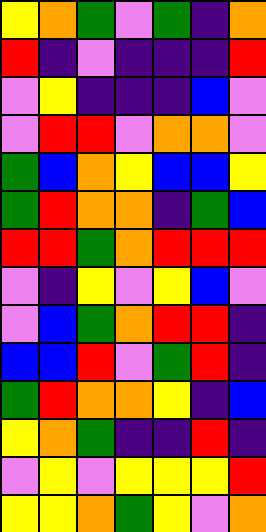[["yellow", "orange", "green", "violet", "green", "indigo", "orange"], ["red", "indigo", "violet", "indigo", "indigo", "indigo", "red"], ["violet", "yellow", "indigo", "indigo", "indigo", "blue", "violet"], ["violet", "red", "red", "violet", "orange", "orange", "violet"], ["green", "blue", "orange", "yellow", "blue", "blue", "yellow"], ["green", "red", "orange", "orange", "indigo", "green", "blue"], ["red", "red", "green", "orange", "red", "red", "red"], ["violet", "indigo", "yellow", "violet", "yellow", "blue", "violet"], ["violet", "blue", "green", "orange", "red", "red", "indigo"], ["blue", "blue", "red", "violet", "green", "red", "indigo"], ["green", "red", "orange", "orange", "yellow", "indigo", "blue"], ["yellow", "orange", "green", "indigo", "indigo", "red", "indigo"], ["violet", "yellow", "violet", "yellow", "yellow", "yellow", "red"], ["yellow", "yellow", "orange", "green", "yellow", "violet", "orange"]]